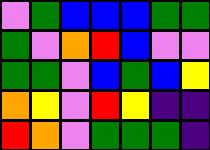[["violet", "green", "blue", "blue", "blue", "green", "green"], ["green", "violet", "orange", "red", "blue", "violet", "violet"], ["green", "green", "violet", "blue", "green", "blue", "yellow"], ["orange", "yellow", "violet", "red", "yellow", "indigo", "indigo"], ["red", "orange", "violet", "green", "green", "green", "indigo"]]